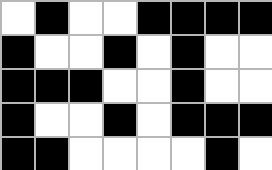[["white", "black", "white", "white", "black", "black", "black", "black"], ["black", "white", "white", "black", "white", "black", "white", "white"], ["black", "black", "black", "white", "white", "black", "white", "white"], ["black", "white", "white", "black", "white", "black", "black", "black"], ["black", "black", "white", "white", "white", "white", "black", "white"]]